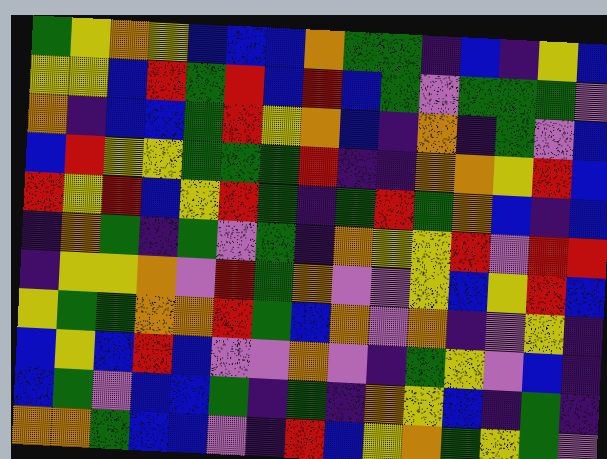[["green", "yellow", "orange", "yellow", "blue", "blue", "blue", "orange", "green", "green", "indigo", "blue", "indigo", "yellow", "blue"], ["yellow", "yellow", "blue", "red", "green", "red", "blue", "red", "blue", "green", "violet", "green", "green", "green", "violet"], ["orange", "indigo", "blue", "blue", "green", "red", "yellow", "orange", "blue", "indigo", "orange", "indigo", "green", "violet", "blue"], ["blue", "red", "yellow", "yellow", "green", "green", "green", "red", "indigo", "indigo", "orange", "orange", "yellow", "red", "blue"], ["red", "yellow", "red", "blue", "yellow", "red", "green", "indigo", "green", "red", "green", "orange", "blue", "indigo", "blue"], ["indigo", "orange", "green", "indigo", "green", "violet", "green", "indigo", "orange", "yellow", "yellow", "red", "violet", "red", "red"], ["indigo", "yellow", "yellow", "orange", "violet", "red", "green", "orange", "violet", "violet", "yellow", "blue", "yellow", "red", "blue"], ["yellow", "green", "green", "orange", "orange", "red", "green", "blue", "orange", "violet", "orange", "indigo", "violet", "yellow", "indigo"], ["blue", "yellow", "blue", "red", "blue", "violet", "violet", "orange", "violet", "indigo", "green", "yellow", "violet", "blue", "indigo"], ["blue", "green", "violet", "blue", "blue", "green", "indigo", "green", "indigo", "orange", "yellow", "blue", "indigo", "green", "indigo"], ["orange", "orange", "green", "blue", "blue", "violet", "indigo", "red", "blue", "yellow", "orange", "green", "yellow", "green", "violet"]]